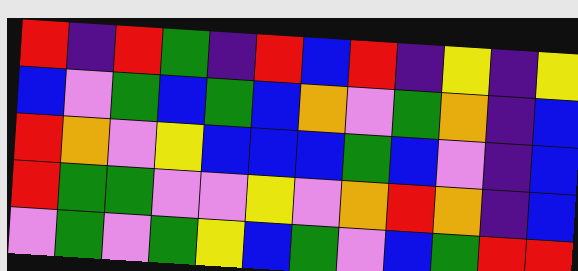[["red", "indigo", "red", "green", "indigo", "red", "blue", "red", "indigo", "yellow", "indigo", "yellow"], ["blue", "violet", "green", "blue", "green", "blue", "orange", "violet", "green", "orange", "indigo", "blue"], ["red", "orange", "violet", "yellow", "blue", "blue", "blue", "green", "blue", "violet", "indigo", "blue"], ["red", "green", "green", "violet", "violet", "yellow", "violet", "orange", "red", "orange", "indigo", "blue"], ["violet", "green", "violet", "green", "yellow", "blue", "green", "violet", "blue", "green", "red", "red"]]